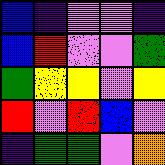[["blue", "indigo", "violet", "violet", "indigo"], ["blue", "red", "violet", "violet", "green"], ["green", "yellow", "yellow", "violet", "yellow"], ["red", "violet", "red", "blue", "violet"], ["indigo", "green", "green", "violet", "orange"]]